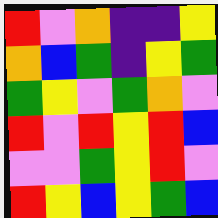[["red", "violet", "orange", "indigo", "indigo", "yellow"], ["orange", "blue", "green", "indigo", "yellow", "green"], ["green", "yellow", "violet", "green", "orange", "violet"], ["red", "violet", "red", "yellow", "red", "blue"], ["violet", "violet", "green", "yellow", "red", "violet"], ["red", "yellow", "blue", "yellow", "green", "blue"]]